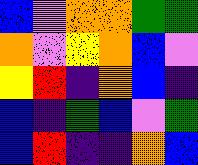[["blue", "violet", "orange", "orange", "green", "green"], ["orange", "violet", "yellow", "orange", "blue", "violet"], ["yellow", "red", "indigo", "orange", "blue", "indigo"], ["blue", "indigo", "green", "blue", "violet", "green"], ["blue", "red", "indigo", "indigo", "orange", "blue"]]